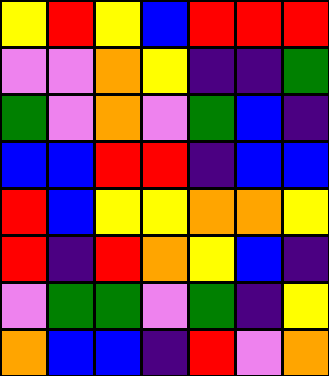[["yellow", "red", "yellow", "blue", "red", "red", "red"], ["violet", "violet", "orange", "yellow", "indigo", "indigo", "green"], ["green", "violet", "orange", "violet", "green", "blue", "indigo"], ["blue", "blue", "red", "red", "indigo", "blue", "blue"], ["red", "blue", "yellow", "yellow", "orange", "orange", "yellow"], ["red", "indigo", "red", "orange", "yellow", "blue", "indigo"], ["violet", "green", "green", "violet", "green", "indigo", "yellow"], ["orange", "blue", "blue", "indigo", "red", "violet", "orange"]]